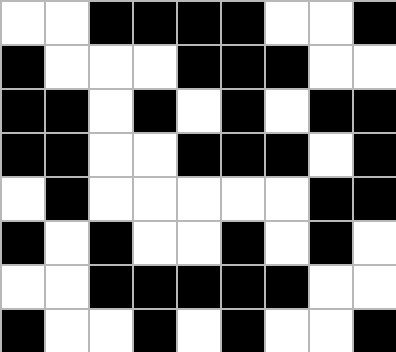[["white", "white", "black", "black", "black", "black", "white", "white", "black"], ["black", "white", "white", "white", "black", "black", "black", "white", "white"], ["black", "black", "white", "black", "white", "black", "white", "black", "black"], ["black", "black", "white", "white", "black", "black", "black", "white", "black"], ["white", "black", "white", "white", "white", "white", "white", "black", "black"], ["black", "white", "black", "white", "white", "black", "white", "black", "white"], ["white", "white", "black", "black", "black", "black", "black", "white", "white"], ["black", "white", "white", "black", "white", "black", "white", "white", "black"]]